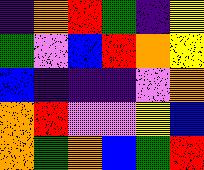[["indigo", "orange", "red", "green", "indigo", "yellow"], ["green", "violet", "blue", "red", "orange", "yellow"], ["blue", "indigo", "indigo", "indigo", "violet", "orange"], ["orange", "red", "violet", "violet", "yellow", "blue"], ["orange", "green", "orange", "blue", "green", "red"]]